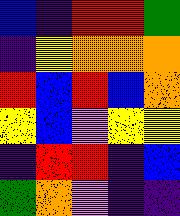[["blue", "indigo", "red", "red", "green"], ["indigo", "yellow", "orange", "orange", "orange"], ["red", "blue", "red", "blue", "orange"], ["yellow", "blue", "violet", "yellow", "yellow"], ["indigo", "red", "red", "indigo", "blue"], ["green", "orange", "violet", "indigo", "indigo"]]